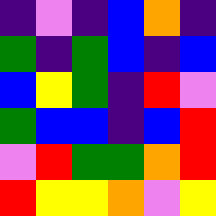[["indigo", "violet", "indigo", "blue", "orange", "indigo"], ["green", "indigo", "green", "blue", "indigo", "blue"], ["blue", "yellow", "green", "indigo", "red", "violet"], ["green", "blue", "blue", "indigo", "blue", "red"], ["violet", "red", "green", "green", "orange", "red"], ["red", "yellow", "yellow", "orange", "violet", "yellow"]]